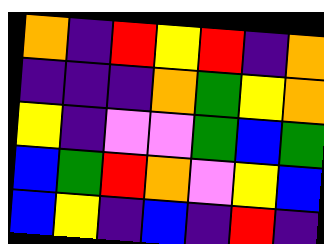[["orange", "indigo", "red", "yellow", "red", "indigo", "orange"], ["indigo", "indigo", "indigo", "orange", "green", "yellow", "orange"], ["yellow", "indigo", "violet", "violet", "green", "blue", "green"], ["blue", "green", "red", "orange", "violet", "yellow", "blue"], ["blue", "yellow", "indigo", "blue", "indigo", "red", "indigo"]]